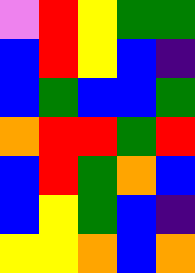[["violet", "red", "yellow", "green", "green"], ["blue", "red", "yellow", "blue", "indigo"], ["blue", "green", "blue", "blue", "green"], ["orange", "red", "red", "green", "red"], ["blue", "red", "green", "orange", "blue"], ["blue", "yellow", "green", "blue", "indigo"], ["yellow", "yellow", "orange", "blue", "orange"]]